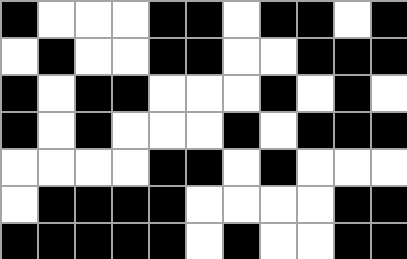[["black", "white", "white", "white", "black", "black", "white", "black", "black", "white", "black"], ["white", "black", "white", "white", "black", "black", "white", "white", "black", "black", "black"], ["black", "white", "black", "black", "white", "white", "white", "black", "white", "black", "white"], ["black", "white", "black", "white", "white", "white", "black", "white", "black", "black", "black"], ["white", "white", "white", "white", "black", "black", "white", "black", "white", "white", "white"], ["white", "black", "black", "black", "black", "white", "white", "white", "white", "black", "black"], ["black", "black", "black", "black", "black", "white", "black", "white", "white", "black", "black"]]